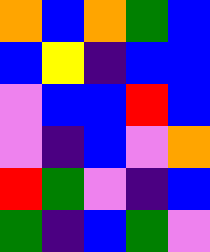[["orange", "blue", "orange", "green", "blue"], ["blue", "yellow", "indigo", "blue", "blue"], ["violet", "blue", "blue", "red", "blue"], ["violet", "indigo", "blue", "violet", "orange"], ["red", "green", "violet", "indigo", "blue"], ["green", "indigo", "blue", "green", "violet"]]